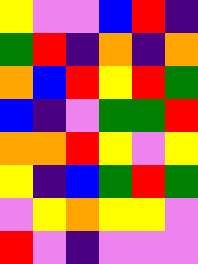[["yellow", "violet", "violet", "blue", "red", "indigo"], ["green", "red", "indigo", "orange", "indigo", "orange"], ["orange", "blue", "red", "yellow", "red", "green"], ["blue", "indigo", "violet", "green", "green", "red"], ["orange", "orange", "red", "yellow", "violet", "yellow"], ["yellow", "indigo", "blue", "green", "red", "green"], ["violet", "yellow", "orange", "yellow", "yellow", "violet"], ["red", "violet", "indigo", "violet", "violet", "violet"]]